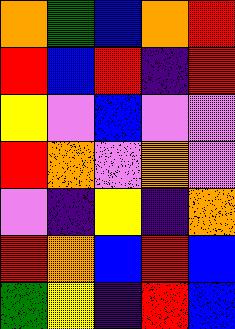[["orange", "green", "blue", "orange", "red"], ["red", "blue", "red", "indigo", "red"], ["yellow", "violet", "blue", "violet", "violet"], ["red", "orange", "violet", "orange", "violet"], ["violet", "indigo", "yellow", "indigo", "orange"], ["red", "orange", "blue", "red", "blue"], ["green", "yellow", "indigo", "red", "blue"]]